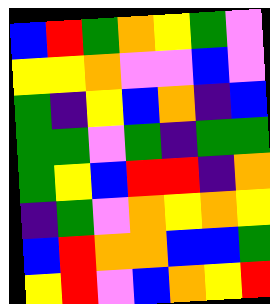[["blue", "red", "green", "orange", "yellow", "green", "violet"], ["yellow", "yellow", "orange", "violet", "violet", "blue", "violet"], ["green", "indigo", "yellow", "blue", "orange", "indigo", "blue"], ["green", "green", "violet", "green", "indigo", "green", "green"], ["green", "yellow", "blue", "red", "red", "indigo", "orange"], ["indigo", "green", "violet", "orange", "yellow", "orange", "yellow"], ["blue", "red", "orange", "orange", "blue", "blue", "green"], ["yellow", "red", "violet", "blue", "orange", "yellow", "red"]]